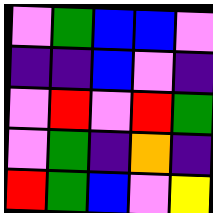[["violet", "green", "blue", "blue", "violet"], ["indigo", "indigo", "blue", "violet", "indigo"], ["violet", "red", "violet", "red", "green"], ["violet", "green", "indigo", "orange", "indigo"], ["red", "green", "blue", "violet", "yellow"]]